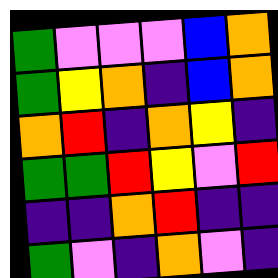[["green", "violet", "violet", "violet", "blue", "orange"], ["green", "yellow", "orange", "indigo", "blue", "orange"], ["orange", "red", "indigo", "orange", "yellow", "indigo"], ["green", "green", "red", "yellow", "violet", "red"], ["indigo", "indigo", "orange", "red", "indigo", "indigo"], ["green", "violet", "indigo", "orange", "violet", "indigo"]]